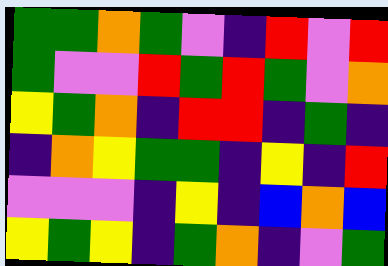[["green", "green", "orange", "green", "violet", "indigo", "red", "violet", "red"], ["green", "violet", "violet", "red", "green", "red", "green", "violet", "orange"], ["yellow", "green", "orange", "indigo", "red", "red", "indigo", "green", "indigo"], ["indigo", "orange", "yellow", "green", "green", "indigo", "yellow", "indigo", "red"], ["violet", "violet", "violet", "indigo", "yellow", "indigo", "blue", "orange", "blue"], ["yellow", "green", "yellow", "indigo", "green", "orange", "indigo", "violet", "green"]]